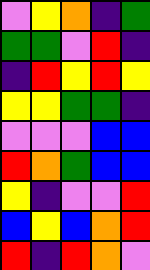[["violet", "yellow", "orange", "indigo", "green"], ["green", "green", "violet", "red", "indigo"], ["indigo", "red", "yellow", "red", "yellow"], ["yellow", "yellow", "green", "green", "indigo"], ["violet", "violet", "violet", "blue", "blue"], ["red", "orange", "green", "blue", "blue"], ["yellow", "indigo", "violet", "violet", "red"], ["blue", "yellow", "blue", "orange", "red"], ["red", "indigo", "red", "orange", "violet"]]